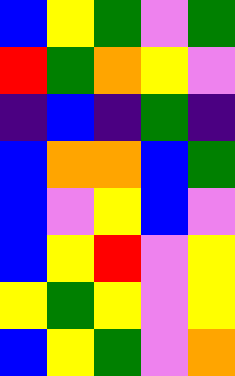[["blue", "yellow", "green", "violet", "green"], ["red", "green", "orange", "yellow", "violet"], ["indigo", "blue", "indigo", "green", "indigo"], ["blue", "orange", "orange", "blue", "green"], ["blue", "violet", "yellow", "blue", "violet"], ["blue", "yellow", "red", "violet", "yellow"], ["yellow", "green", "yellow", "violet", "yellow"], ["blue", "yellow", "green", "violet", "orange"]]